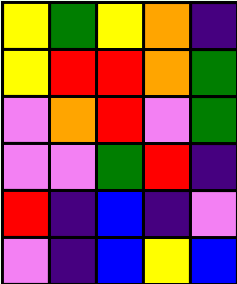[["yellow", "green", "yellow", "orange", "indigo"], ["yellow", "red", "red", "orange", "green"], ["violet", "orange", "red", "violet", "green"], ["violet", "violet", "green", "red", "indigo"], ["red", "indigo", "blue", "indigo", "violet"], ["violet", "indigo", "blue", "yellow", "blue"]]